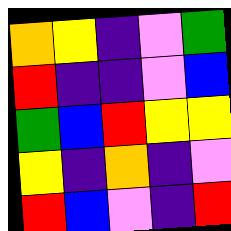[["orange", "yellow", "indigo", "violet", "green"], ["red", "indigo", "indigo", "violet", "blue"], ["green", "blue", "red", "yellow", "yellow"], ["yellow", "indigo", "orange", "indigo", "violet"], ["red", "blue", "violet", "indigo", "red"]]